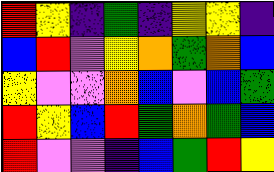[["red", "yellow", "indigo", "green", "indigo", "yellow", "yellow", "indigo"], ["blue", "red", "violet", "yellow", "orange", "green", "orange", "blue"], ["yellow", "violet", "violet", "orange", "blue", "violet", "blue", "green"], ["red", "yellow", "blue", "red", "green", "orange", "green", "blue"], ["red", "violet", "violet", "indigo", "blue", "green", "red", "yellow"]]